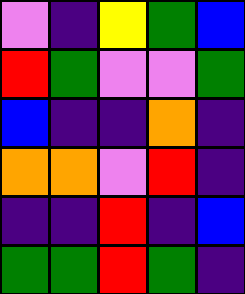[["violet", "indigo", "yellow", "green", "blue"], ["red", "green", "violet", "violet", "green"], ["blue", "indigo", "indigo", "orange", "indigo"], ["orange", "orange", "violet", "red", "indigo"], ["indigo", "indigo", "red", "indigo", "blue"], ["green", "green", "red", "green", "indigo"]]